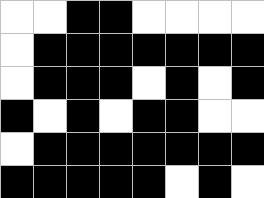[["white", "white", "black", "black", "white", "white", "white", "white"], ["white", "black", "black", "black", "black", "black", "black", "black"], ["white", "black", "black", "black", "white", "black", "white", "black"], ["black", "white", "black", "white", "black", "black", "white", "white"], ["white", "black", "black", "black", "black", "black", "black", "black"], ["black", "black", "black", "black", "black", "white", "black", "white"]]